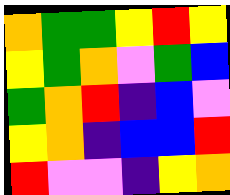[["orange", "green", "green", "yellow", "red", "yellow"], ["yellow", "green", "orange", "violet", "green", "blue"], ["green", "orange", "red", "indigo", "blue", "violet"], ["yellow", "orange", "indigo", "blue", "blue", "red"], ["red", "violet", "violet", "indigo", "yellow", "orange"]]